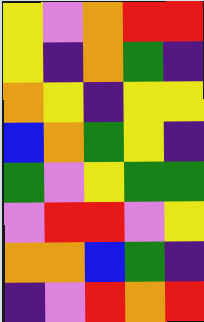[["yellow", "violet", "orange", "red", "red"], ["yellow", "indigo", "orange", "green", "indigo"], ["orange", "yellow", "indigo", "yellow", "yellow"], ["blue", "orange", "green", "yellow", "indigo"], ["green", "violet", "yellow", "green", "green"], ["violet", "red", "red", "violet", "yellow"], ["orange", "orange", "blue", "green", "indigo"], ["indigo", "violet", "red", "orange", "red"]]